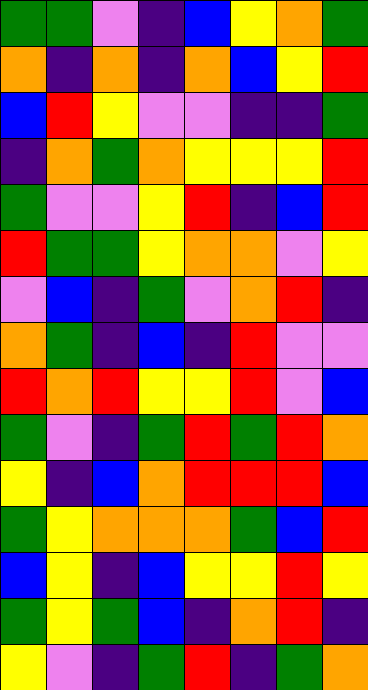[["green", "green", "violet", "indigo", "blue", "yellow", "orange", "green"], ["orange", "indigo", "orange", "indigo", "orange", "blue", "yellow", "red"], ["blue", "red", "yellow", "violet", "violet", "indigo", "indigo", "green"], ["indigo", "orange", "green", "orange", "yellow", "yellow", "yellow", "red"], ["green", "violet", "violet", "yellow", "red", "indigo", "blue", "red"], ["red", "green", "green", "yellow", "orange", "orange", "violet", "yellow"], ["violet", "blue", "indigo", "green", "violet", "orange", "red", "indigo"], ["orange", "green", "indigo", "blue", "indigo", "red", "violet", "violet"], ["red", "orange", "red", "yellow", "yellow", "red", "violet", "blue"], ["green", "violet", "indigo", "green", "red", "green", "red", "orange"], ["yellow", "indigo", "blue", "orange", "red", "red", "red", "blue"], ["green", "yellow", "orange", "orange", "orange", "green", "blue", "red"], ["blue", "yellow", "indigo", "blue", "yellow", "yellow", "red", "yellow"], ["green", "yellow", "green", "blue", "indigo", "orange", "red", "indigo"], ["yellow", "violet", "indigo", "green", "red", "indigo", "green", "orange"]]